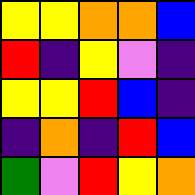[["yellow", "yellow", "orange", "orange", "blue"], ["red", "indigo", "yellow", "violet", "indigo"], ["yellow", "yellow", "red", "blue", "indigo"], ["indigo", "orange", "indigo", "red", "blue"], ["green", "violet", "red", "yellow", "orange"]]